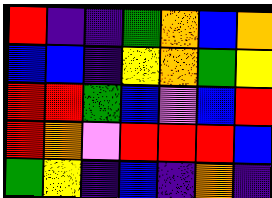[["red", "indigo", "indigo", "green", "orange", "blue", "orange"], ["blue", "blue", "indigo", "yellow", "orange", "green", "yellow"], ["red", "red", "green", "blue", "violet", "blue", "red"], ["red", "orange", "violet", "red", "red", "red", "blue"], ["green", "yellow", "indigo", "blue", "indigo", "orange", "indigo"]]